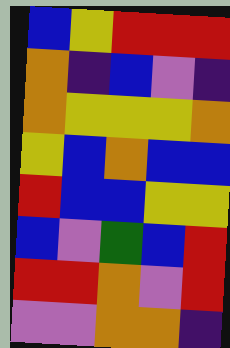[["blue", "yellow", "red", "red", "red"], ["orange", "indigo", "blue", "violet", "indigo"], ["orange", "yellow", "yellow", "yellow", "orange"], ["yellow", "blue", "orange", "blue", "blue"], ["red", "blue", "blue", "yellow", "yellow"], ["blue", "violet", "green", "blue", "red"], ["red", "red", "orange", "violet", "red"], ["violet", "violet", "orange", "orange", "indigo"]]